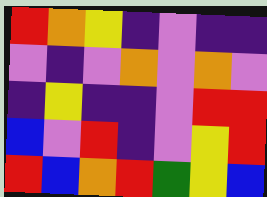[["red", "orange", "yellow", "indigo", "violet", "indigo", "indigo"], ["violet", "indigo", "violet", "orange", "violet", "orange", "violet"], ["indigo", "yellow", "indigo", "indigo", "violet", "red", "red"], ["blue", "violet", "red", "indigo", "violet", "yellow", "red"], ["red", "blue", "orange", "red", "green", "yellow", "blue"]]